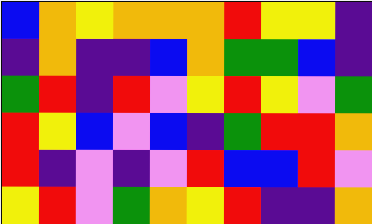[["blue", "orange", "yellow", "orange", "orange", "orange", "red", "yellow", "yellow", "indigo"], ["indigo", "orange", "indigo", "indigo", "blue", "orange", "green", "green", "blue", "indigo"], ["green", "red", "indigo", "red", "violet", "yellow", "red", "yellow", "violet", "green"], ["red", "yellow", "blue", "violet", "blue", "indigo", "green", "red", "red", "orange"], ["red", "indigo", "violet", "indigo", "violet", "red", "blue", "blue", "red", "violet"], ["yellow", "red", "violet", "green", "orange", "yellow", "red", "indigo", "indigo", "orange"]]